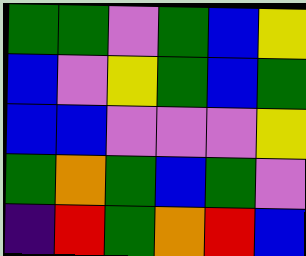[["green", "green", "violet", "green", "blue", "yellow"], ["blue", "violet", "yellow", "green", "blue", "green"], ["blue", "blue", "violet", "violet", "violet", "yellow"], ["green", "orange", "green", "blue", "green", "violet"], ["indigo", "red", "green", "orange", "red", "blue"]]